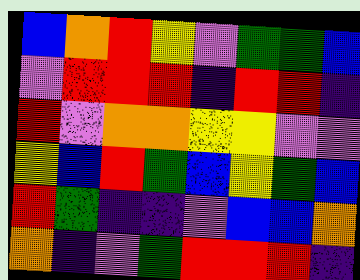[["blue", "orange", "red", "yellow", "violet", "green", "green", "blue"], ["violet", "red", "red", "red", "indigo", "red", "red", "indigo"], ["red", "violet", "orange", "orange", "yellow", "yellow", "violet", "violet"], ["yellow", "blue", "red", "green", "blue", "yellow", "green", "blue"], ["red", "green", "indigo", "indigo", "violet", "blue", "blue", "orange"], ["orange", "indigo", "violet", "green", "red", "red", "red", "indigo"]]